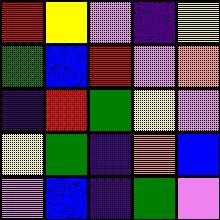[["red", "yellow", "violet", "indigo", "yellow"], ["green", "blue", "red", "violet", "orange"], ["indigo", "red", "green", "yellow", "violet"], ["yellow", "green", "indigo", "orange", "blue"], ["violet", "blue", "indigo", "green", "violet"]]